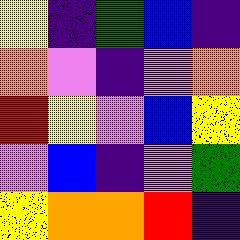[["yellow", "indigo", "green", "blue", "indigo"], ["orange", "violet", "indigo", "violet", "orange"], ["red", "yellow", "violet", "blue", "yellow"], ["violet", "blue", "indigo", "violet", "green"], ["yellow", "orange", "orange", "red", "indigo"]]